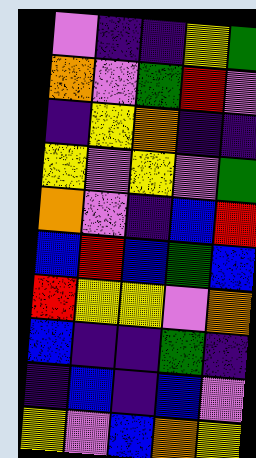[["violet", "indigo", "indigo", "yellow", "green"], ["orange", "violet", "green", "red", "violet"], ["indigo", "yellow", "orange", "indigo", "indigo"], ["yellow", "violet", "yellow", "violet", "green"], ["orange", "violet", "indigo", "blue", "red"], ["blue", "red", "blue", "green", "blue"], ["red", "yellow", "yellow", "violet", "orange"], ["blue", "indigo", "indigo", "green", "indigo"], ["indigo", "blue", "indigo", "blue", "violet"], ["yellow", "violet", "blue", "orange", "yellow"]]